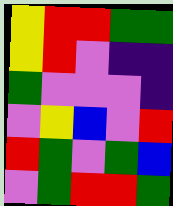[["yellow", "red", "red", "green", "green"], ["yellow", "red", "violet", "indigo", "indigo"], ["green", "violet", "violet", "violet", "indigo"], ["violet", "yellow", "blue", "violet", "red"], ["red", "green", "violet", "green", "blue"], ["violet", "green", "red", "red", "green"]]